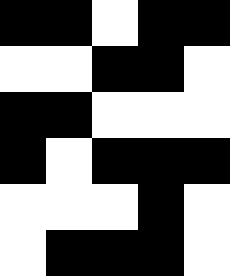[["black", "black", "white", "black", "black"], ["white", "white", "black", "black", "white"], ["black", "black", "white", "white", "white"], ["black", "white", "black", "black", "black"], ["white", "white", "white", "black", "white"], ["white", "black", "black", "black", "white"]]